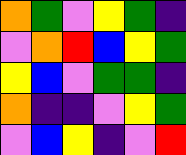[["orange", "green", "violet", "yellow", "green", "indigo"], ["violet", "orange", "red", "blue", "yellow", "green"], ["yellow", "blue", "violet", "green", "green", "indigo"], ["orange", "indigo", "indigo", "violet", "yellow", "green"], ["violet", "blue", "yellow", "indigo", "violet", "red"]]